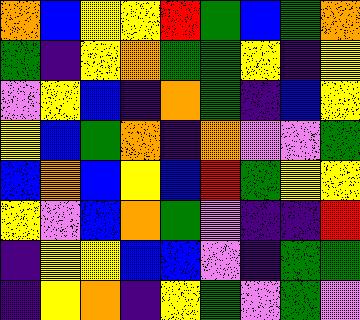[["orange", "blue", "yellow", "yellow", "red", "green", "blue", "green", "orange"], ["green", "indigo", "yellow", "orange", "green", "green", "yellow", "indigo", "yellow"], ["violet", "yellow", "blue", "indigo", "orange", "green", "indigo", "blue", "yellow"], ["yellow", "blue", "green", "orange", "indigo", "orange", "violet", "violet", "green"], ["blue", "orange", "blue", "yellow", "blue", "red", "green", "yellow", "yellow"], ["yellow", "violet", "blue", "orange", "green", "violet", "indigo", "indigo", "red"], ["indigo", "yellow", "yellow", "blue", "blue", "violet", "indigo", "green", "green"], ["indigo", "yellow", "orange", "indigo", "yellow", "green", "violet", "green", "violet"]]